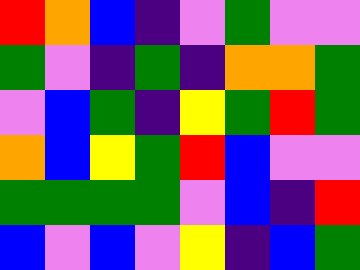[["red", "orange", "blue", "indigo", "violet", "green", "violet", "violet"], ["green", "violet", "indigo", "green", "indigo", "orange", "orange", "green"], ["violet", "blue", "green", "indigo", "yellow", "green", "red", "green"], ["orange", "blue", "yellow", "green", "red", "blue", "violet", "violet"], ["green", "green", "green", "green", "violet", "blue", "indigo", "red"], ["blue", "violet", "blue", "violet", "yellow", "indigo", "blue", "green"]]